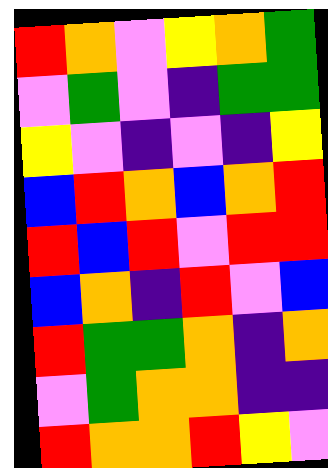[["red", "orange", "violet", "yellow", "orange", "green"], ["violet", "green", "violet", "indigo", "green", "green"], ["yellow", "violet", "indigo", "violet", "indigo", "yellow"], ["blue", "red", "orange", "blue", "orange", "red"], ["red", "blue", "red", "violet", "red", "red"], ["blue", "orange", "indigo", "red", "violet", "blue"], ["red", "green", "green", "orange", "indigo", "orange"], ["violet", "green", "orange", "orange", "indigo", "indigo"], ["red", "orange", "orange", "red", "yellow", "violet"]]